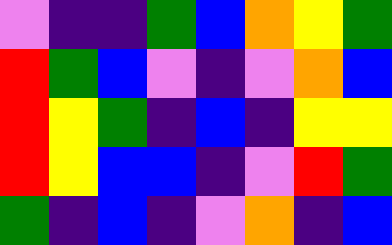[["violet", "indigo", "indigo", "green", "blue", "orange", "yellow", "green"], ["red", "green", "blue", "violet", "indigo", "violet", "orange", "blue"], ["red", "yellow", "green", "indigo", "blue", "indigo", "yellow", "yellow"], ["red", "yellow", "blue", "blue", "indigo", "violet", "red", "green"], ["green", "indigo", "blue", "indigo", "violet", "orange", "indigo", "blue"]]